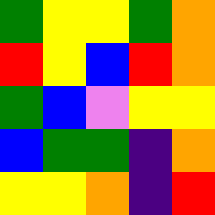[["green", "yellow", "yellow", "green", "orange"], ["red", "yellow", "blue", "red", "orange"], ["green", "blue", "violet", "yellow", "yellow"], ["blue", "green", "green", "indigo", "orange"], ["yellow", "yellow", "orange", "indigo", "red"]]